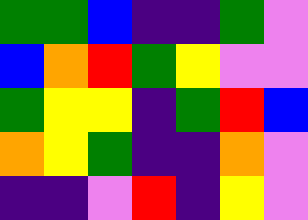[["green", "green", "blue", "indigo", "indigo", "green", "violet"], ["blue", "orange", "red", "green", "yellow", "violet", "violet"], ["green", "yellow", "yellow", "indigo", "green", "red", "blue"], ["orange", "yellow", "green", "indigo", "indigo", "orange", "violet"], ["indigo", "indigo", "violet", "red", "indigo", "yellow", "violet"]]